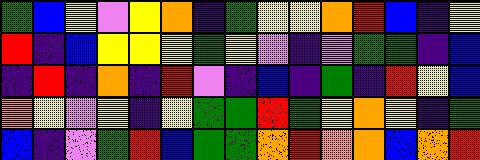[["green", "blue", "yellow", "violet", "yellow", "orange", "indigo", "green", "yellow", "yellow", "orange", "red", "blue", "indigo", "yellow"], ["red", "indigo", "blue", "yellow", "yellow", "yellow", "green", "yellow", "violet", "indigo", "violet", "green", "green", "indigo", "blue"], ["indigo", "red", "indigo", "orange", "indigo", "red", "violet", "indigo", "blue", "indigo", "green", "indigo", "red", "yellow", "blue"], ["orange", "yellow", "violet", "yellow", "indigo", "yellow", "green", "green", "red", "green", "yellow", "orange", "yellow", "indigo", "green"], ["blue", "indigo", "violet", "green", "red", "blue", "green", "green", "orange", "red", "orange", "orange", "blue", "orange", "red"]]